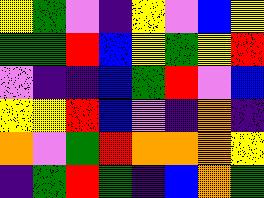[["yellow", "green", "violet", "indigo", "yellow", "violet", "blue", "yellow"], ["green", "green", "red", "blue", "yellow", "green", "yellow", "red"], ["violet", "indigo", "indigo", "blue", "green", "red", "violet", "blue"], ["yellow", "yellow", "red", "blue", "violet", "indigo", "orange", "indigo"], ["orange", "violet", "green", "red", "orange", "orange", "orange", "yellow"], ["indigo", "green", "red", "green", "indigo", "blue", "orange", "green"]]